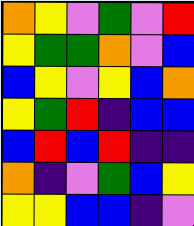[["orange", "yellow", "violet", "green", "violet", "red"], ["yellow", "green", "green", "orange", "violet", "blue"], ["blue", "yellow", "violet", "yellow", "blue", "orange"], ["yellow", "green", "red", "indigo", "blue", "blue"], ["blue", "red", "blue", "red", "indigo", "indigo"], ["orange", "indigo", "violet", "green", "blue", "yellow"], ["yellow", "yellow", "blue", "blue", "indigo", "violet"]]